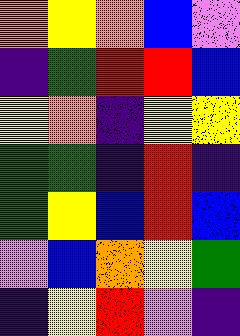[["orange", "yellow", "orange", "blue", "violet"], ["indigo", "green", "red", "red", "blue"], ["yellow", "orange", "indigo", "yellow", "yellow"], ["green", "green", "indigo", "red", "indigo"], ["green", "yellow", "blue", "red", "blue"], ["violet", "blue", "orange", "yellow", "green"], ["indigo", "yellow", "red", "violet", "indigo"]]